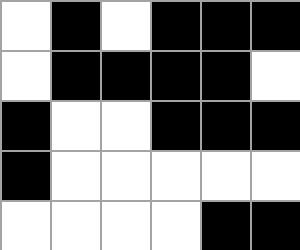[["white", "black", "white", "black", "black", "black"], ["white", "black", "black", "black", "black", "white"], ["black", "white", "white", "black", "black", "black"], ["black", "white", "white", "white", "white", "white"], ["white", "white", "white", "white", "black", "black"]]